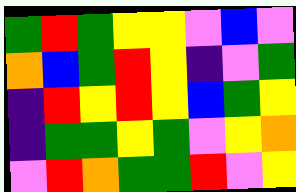[["green", "red", "green", "yellow", "yellow", "violet", "blue", "violet"], ["orange", "blue", "green", "red", "yellow", "indigo", "violet", "green"], ["indigo", "red", "yellow", "red", "yellow", "blue", "green", "yellow"], ["indigo", "green", "green", "yellow", "green", "violet", "yellow", "orange"], ["violet", "red", "orange", "green", "green", "red", "violet", "yellow"]]